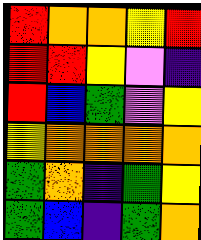[["red", "orange", "orange", "yellow", "red"], ["red", "red", "yellow", "violet", "indigo"], ["red", "blue", "green", "violet", "yellow"], ["yellow", "orange", "orange", "orange", "orange"], ["green", "orange", "indigo", "green", "yellow"], ["green", "blue", "indigo", "green", "orange"]]